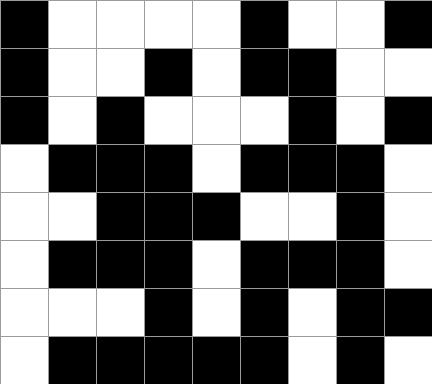[["black", "white", "white", "white", "white", "black", "white", "white", "black"], ["black", "white", "white", "black", "white", "black", "black", "white", "white"], ["black", "white", "black", "white", "white", "white", "black", "white", "black"], ["white", "black", "black", "black", "white", "black", "black", "black", "white"], ["white", "white", "black", "black", "black", "white", "white", "black", "white"], ["white", "black", "black", "black", "white", "black", "black", "black", "white"], ["white", "white", "white", "black", "white", "black", "white", "black", "black"], ["white", "black", "black", "black", "black", "black", "white", "black", "white"]]